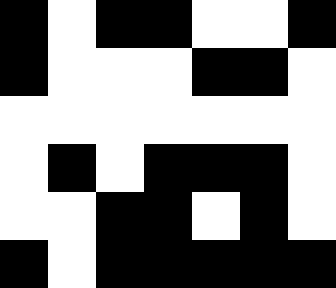[["black", "white", "black", "black", "white", "white", "black"], ["black", "white", "white", "white", "black", "black", "white"], ["white", "white", "white", "white", "white", "white", "white"], ["white", "black", "white", "black", "black", "black", "white"], ["white", "white", "black", "black", "white", "black", "white"], ["black", "white", "black", "black", "black", "black", "black"]]